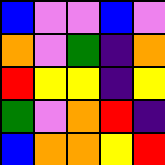[["blue", "violet", "violet", "blue", "violet"], ["orange", "violet", "green", "indigo", "orange"], ["red", "yellow", "yellow", "indigo", "yellow"], ["green", "violet", "orange", "red", "indigo"], ["blue", "orange", "orange", "yellow", "red"]]